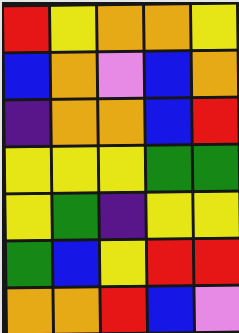[["red", "yellow", "orange", "orange", "yellow"], ["blue", "orange", "violet", "blue", "orange"], ["indigo", "orange", "orange", "blue", "red"], ["yellow", "yellow", "yellow", "green", "green"], ["yellow", "green", "indigo", "yellow", "yellow"], ["green", "blue", "yellow", "red", "red"], ["orange", "orange", "red", "blue", "violet"]]